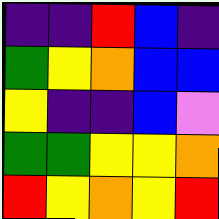[["indigo", "indigo", "red", "blue", "indigo"], ["green", "yellow", "orange", "blue", "blue"], ["yellow", "indigo", "indigo", "blue", "violet"], ["green", "green", "yellow", "yellow", "orange"], ["red", "yellow", "orange", "yellow", "red"]]